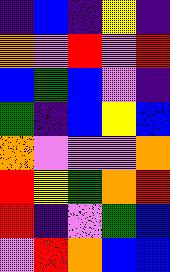[["indigo", "blue", "indigo", "yellow", "indigo"], ["orange", "violet", "red", "violet", "red"], ["blue", "green", "blue", "violet", "indigo"], ["green", "indigo", "blue", "yellow", "blue"], ["orange", "violet", "violet", "violet", "orange"], ["red", "yellow", "green", "orange", "red"], ["red", "indigo", "violet", "green", "blue"], ["violet", "red", "orange", "blue", "blue"]]